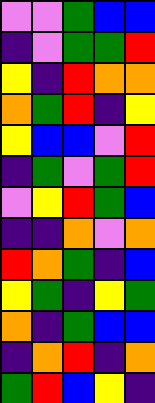[["violet", "violet", "green", "blue", "blue"], ["indigo", "violet", "green", "green", "red"], ["yellow", "indigo", "red", "orange", "orange"], ["orange", "green", "red", "indigo", "yellow"], ["yellow", "blue", "blue", "violet", "red"], ["indigo", "green", "violet", "green", "red"], ["violet", "yellow", "red", "green", "blue"], ["indigo", "indigo", "orange", "violet", "orange"], ["red", "orange", "green", "indigo", "blue"], ["yellow", "green", "indigo", "yellow", "green"], ["orange", "indigo", "green", "blue", "blue"], ["indigo", "orange", "red", "indigo", "orange"], ["green", "red", "blue", "yellow", "indigo"]]